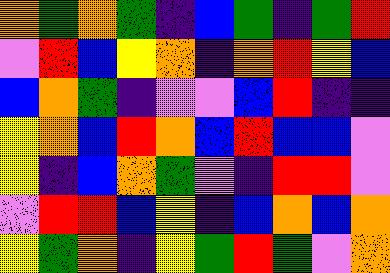[["orange", "green", "orange", "green", "indigo", "blue", "green", "indigo", "green", "red"], ["violet", "red", "blue", "yellow", "orange", "indigo", "orange", "red", "yellow", "blue"], ["blue", "orange", "green", "indigo", "violet", "violet", "blue", "red", "indigo", "indigo"], ["yellow", "orange", "blue", "red", "orange", "blue", "red", "blue", "blue", "violet"], ["yellow", "indigo", "blue", "orange", "green", "violet", "indigo", "red", "red", "violet"], ["violet", "red", "red", "blue", "yellow", "indigo", "blue", "orange", "blue", "orange"], ["yellow", "green", "orange", "indigo", "yellow", "green", "red", "green", "violet", "orange"]]